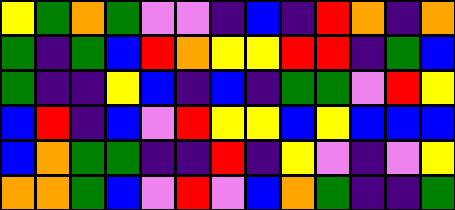[["yellow", "green", "orange", "green", "violet", "violet", "indigo", "blue", "indigo", "red", "orange", "indigo", "orange"], ["green", "indigo", "green", "blue", "red", "orange", "yellow", "yellow", "red", "red", "indigo", "green", "blue"], ["green", "indigo", "indigo", "yellow", "blue", "indigo", "blue", "indigo", "green", "green", "violet", "red", "yellow"], ["blue", "red", "indigo", "blue", "violet", "red", "yellow", "yellow", "blue", "yellow", "blue", "blue", "blue"], ["blue", "orange", "green", "green", "indigo", "indigo", "red", "indigo", "yellow", "violet", "indigo", "violet", "yellow"], ["orange", "orange", "green", "blue", "violet", "red", "violet", "blue", "orange", "green", "indigo", "indigo", "green"]]